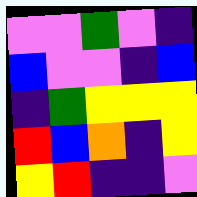[["violet", "violet", "green", "violet", "indigo"], ["blue", "violet", "violet", "indigo", "blue"], ["indigo", "green", "yellow", "yellow", "yellow"], ["red", "blue", "orange", "indigo", "yellow"], ["yellow", "red", "indigo", "indigo", "violet"]]